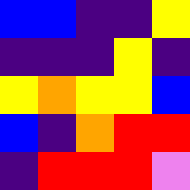[["blue", "blue", "indigo", "indigo", "yellow"], ["indigo", "indigo", "indigo", "yellow", "indigo"], ["yellow", "orange", "yellow", "yellow", "blue"], ["blue", "indigo", "orange", "red", "red"], ["indigo", "red", "red", "red", "violet"]]